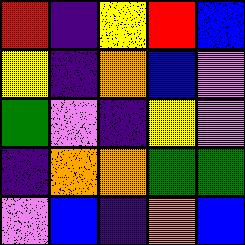[["red", "indigo", "yellow", "red", "blue"], ["yellow", "indigo", "orange", "blue", "violet"], ["green", "violet", "indigo", "yellow", "violet"], ["indigo", "orange", "orange", "green", "green"], ["violet", "blue", "indigo", "orange", "blue"]]